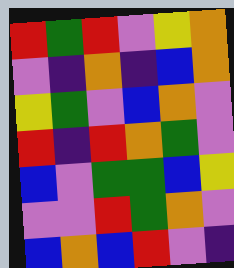[["red", "green", "red", "violet", "yellow", "orange"], ["violet", "indigo", "orange", "indigo", "blue", "orange"], ["yellow", "green", "violet", "blue", "orange", "violet"], ["red", "indigo", "red", "orange", "green", "violet"], ["blue", "violet", "green", "green", "blue", "yellow"], ["violet", "violet", "red", "green", "orange", "violet"], ["blue", "orange", "blue", "red", "violet", "indigo"]]